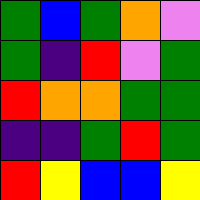[["green", "blue", "green", "orange", "violet"], ["green", "indigo", "red", "violet", "green"], ["red", "orange", "orange", "green", "green"], ["indigo", "indigo", "green", "red", "green"], ["red", "yellow", "blue", "blue", "yellow"]]